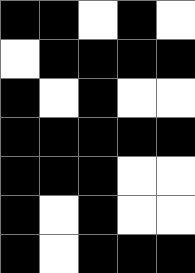[["black", "black", "white", "black", "white"], ["white", "black", "black", "black", "black"], ["black", "white", "black", "white", "white"], ["black", "black", "black", "black", "black"], ["black", "black", "black", "white", "white"], ["black", "white", "black", "white", "white"], ["black", "white", "black", "black", "black"]]